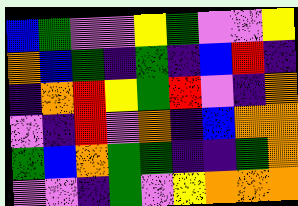[["blue", "green", "violet", "violet", "yellow", "green", "violet", "violet", "yellow"], ["orange", "blue", "green", "indigo", "green", "indigo", "blue", "red", "indigo"], ["indigo", "orange", "red", "yellow", "green", "red", "violet", "indigo", "orange"], ["violet", "indigo", "red", "violet", "orange", "indigo", "blue", "orange", "orange"], ["green", "blue", "orange", "green", "green", "indigo", "indigo", "green", "orange"], ["violet", "violet", "indigo", "green", "violet", "yellow", "orange", "orange", "orange"]]